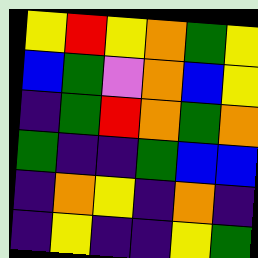[["yellow", "red", "yellow", "orange", "green", "yellow"], ["blue", "green", "violet", "orange", "blue", "yellow"], ["indigo", "green", "red", "orange", "green", "orange"], ["green", "indigo", "indigo", "green", "blue", "blue"], ["indigo", "orange", "yellow", "indigo", "orange", "indigo"], ["indigo", "yellow", "indigo", "indigo", "yellow", "green"]]